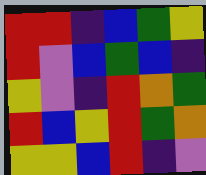[["red", "red", "indigo", "blue", "green", "yellow"], ["red", "violet", "blue", "green", "blue", "indigo"], ["yellow", "violet", "indigo", "red", "orange", "green"], ["red", "blue", "yellow", "red", "green", "orange"], ["yellow", "yellow", "blue", "red", "indigo", "violet"]]